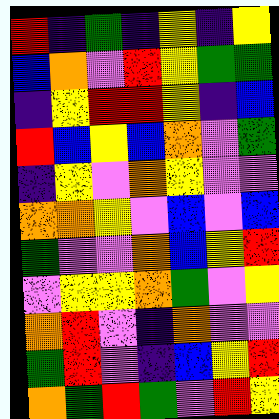[["red", "indigo", "green", "indigo", "yellow", "indigo", "yellow"], ["blue", "orange", "violet", "red", "yellow", "green", "green"], ["indigo", "yellow", "red", "red", "yellow", "indigo", "blue"], ["red", "blue", "yellow", "blue", "orange", "violet", "green"], ["indigo", "yellow", "violet", "orange", "yellow", "violet", "violet"], ["orange", "orange", "yellow", "violet", "blue", "violet", "blue"], ["green", "violet", "violet", "orange", "blue", "yellow", "red"], ["violet", "yellow", "yellow", "orange", "green", "violet", "yellow"], ["orange", "red", "violet", "indigo", "orange", "violet", "violet"], ["green", "red", "violet", "indigo", "blue", "yellow", "red"], ["orange", "green", "red", "green", "violet", "red", "yellow"]]